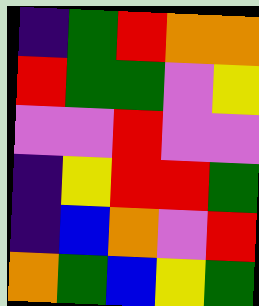[["indigo", "green", "red", "orange", "orange"], ["red", "green", "green", "violet", "yellow"], ["violet", "violet", "red", "violet", "violet"], ["indigo", "yellow", "red", "red", "green"], ["indigo", "blue", "orange", "violet", "red"], ["orange", "green", "blue", "yellow", "green"]]